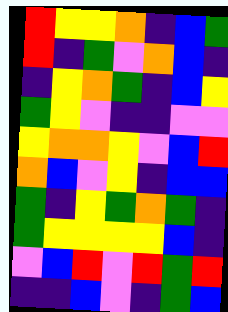[["red", "yellow", "yellow", "orange", "indigo", "blue", "green"], ["red", "indigo", "green", "violet", "orange", "blue", "indigo"], ["indigo", "yellow", "orange", "green", "indigo", "blue", "yellow"], ["green", "yellow", "violet", "indigo", "indigo", "violet", "violet"], ["yellow", "orange", "orange", "yellow", "violet", "blue", "red"], ["orange", "blue", "violet", "yellow", "indigo", "blue", "blue"], ["green", "indigo", "yellow", "green", "orange", "green", "indigo"], ["green", "yellow", "yellow", "yellow", "yellow", "blue", "indigo"], ["violet", "blue", "red", "violet", "red", "green", "red"], ["indigo", "indigo", "blue", "violet", "indigo", "green", "blue"]]